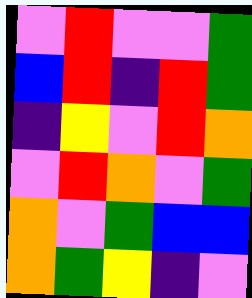[["violet", "red", "violet", "violet", "green"], ["blue", "red", "indigo", "red", "green"], ["indigo", "yellow", "violet", "red", "orange"], ["violet", "red", "orange", "violet", "green"], ["orange", "violet", "green", "blue", "blue"], ["orange", "green", "yellow", "indigo", "violet"]]